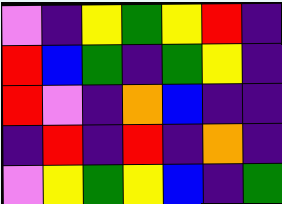[["violet", "indigo", "yellow", "green", "yellow", "red", "indigo"], ["red", "blue", "green", "indigo", "green", "yellow", "indigo"], ["red", "violet", "indigo", "orange", "blue", "indigo", "indigo"], ["indigo", "red", "indigo", "red", "indigo", "orange", "indigo"], ["violet", "yellow", "green", "yellow", "blue", "indigo", "green"]]